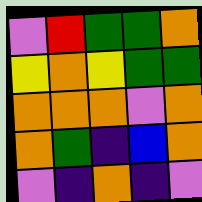[["violet", "red", "green", "green", "orange"], ["yellow", "orange", "yellow", "green", "green"], ["orange", "orange", "orange", "violet", "orange"], ["orange", "green", "indigo", "blue", "orange"], ["violet", "indigo", "orange", "indigo", "violet"]]